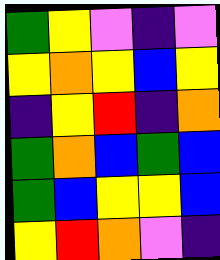[["green", "yellow", "violet", "indigo", "violet"], ["yellow", "orange", "yellow", "blue", "yellow"], ["indigo", "yellow", "red", "indigo", "orange"], ["green", "orange", "blue", "green", "blue"], ["green", "blue", "yellow", "yellow", "blue"], ["yellow", "red", "orange", "violet", "indigo"]]